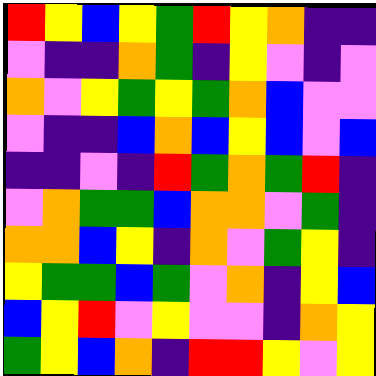[["red", "yellow", "blue", "yellow", "green", "red", "yellow", "orange", "indigo", "indigo"], ["violet", "indigo", "indigo", "orange", "green", "indigo", "yellow", "violet", "indigo", "violet"], ["orange", "violet", "yellow", "green", "yellow", "green", "orange", "blue", "violet", "violet"], ["violet", "indigo", "indigo", "blue", "orange", "blue", "yellow", "blue", "violet", "blue"], ["indigo", "indigo", "violet", "indigo", "red", "green", "orange", "green", "red", "indigo"], ["violet", "orange", "green", "green", "blue", "orange", "orange", "violet", "green", "indigo"], ["orange", "orange", "blue", "yellow", "indigo", "orange", "violet", "green", "yellow", "indigo"], ["yellow", "green", "green", "blue", "green", "violet", "orange", "indigo", "yellow", "blue"], ["blue", "yellow", "red", "violet", "yellow", "violet", "violet", "indigo", "orange", "yellow"], ["green", "yellow", "blue", "orange", "indigo", "red", "red", "yellow", "violet", "yellow"]]